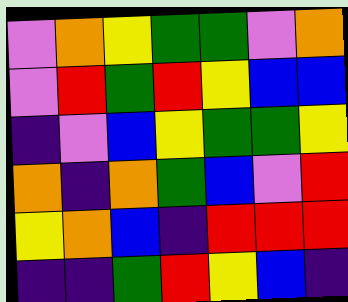[["violet", "orange", "yellow", "green", "green", "violet", "orange"], ["violet", "red", "green", "red", "yellow", "blue", "blue"], ["indigo", "violet", "blue", "yellow", "green", "green", "yellow"], ["orange", "indigo", "orange", "green", "blue", "violet", "red"], ["yellow", "orange", "blue", "indigo", "red", "red", "red"], ["indigo", "indigo", "green", "red", "yellow", "blue", "indigo"]]